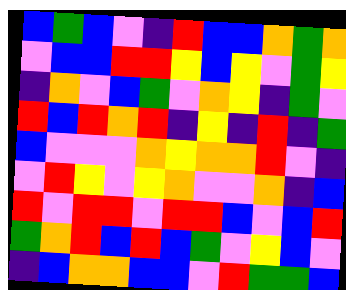[["blue", "green", "blue", "violet", "indigo", "red", "blue", "blue", "orange", "green", "orange"], ["violet", "blue", "blue", "red", "red", "yellow", "blue", "yellow", "violet", "green", "yellow"], ["indigo", "orange", "violet", "blue", "green", "violet", "orange", "yellow", "indigo", "green", "violet"], ["red", "blue", "red", "orange", "red", "indigo", "yellow", "indigo", "red", "indigo", "green"], ["blue", "violet", "violet", "violet", "orange", "yellow", "orange", "orange", "red", "violet", "indigo"], ["violet", "red", "yellow", "violet", "yellow", "orange", "violet", "violet", "orange", "indigo", "blue"], ["red", "violet", "red", "red", "violet", "red", "red", "blue", "violet", "blue", "red"], ["green", "orange", "red", "blue", "red", "blue", "green", "violet", "yellow", "blue", "violet"], ["indigo", "blue", "orange", "orange", "blue", "blue", "violet", "red", "green", "green", "blue"]]